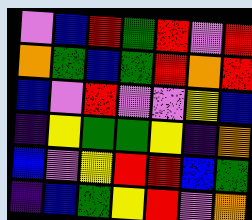[["violet", "blue", "red", "green", "red", "violet", "red"], ["orange", "green", "blue", "green", "red", "orange", "red"], ["blue", "violet", "red", "violet", "violet", "yellow", "blue"], ["indigo", "yellow", "green", "green", "yellow", "indigo", "orange"], ["blue", "violet", "yellow", "red", "red", "blue", "green"], ["indigo", "blue", "green", "yellow", "red", "violet", "orange"]]